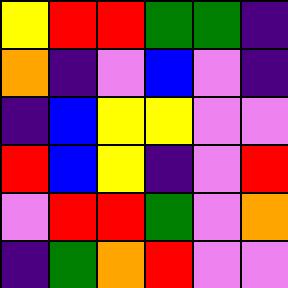[["yellow", "red", "red", "green", "green", "indigo"], ["orange", "indigo", "violet", "blue", "violet", "indigo"], ["indigo", "blue", "yellow", "yellow", "violet", "violet"], ["red", "blue", "yellow", "indigo", "violet", "red"], ["violet", "red", "red", "green", "violet", "orange"], ["indigo", "green", "orange", "red", "violet", "violet"]]